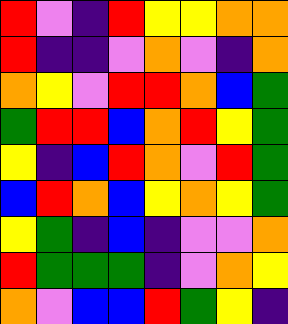[["red", "violet", "indigo", "red", "yellow", "yellow", "orange", "orange"], ["red", "indigo", "indigo", "violet", "orange", "violet", "indigo", "orange"], ["orange", "yellow", "violet", "red", "red", "orange", "blue", "green"], ["green", "red", "red", "blue", "orange", "red", "yellow", "green"], ["yellow", "indigo", "blue", "red", "orange", "violet", "red", "green"], ["blue", "red", "orange", "blue", "yellow", "orange", "yellow", "green"], ["yellow", "green", "indigo", "blue", "indigo", "violet", "violet", "orange"], ["red", "green", "green", "green", "indigo", "violet", "orange", "yellow"], ["orange", "violet", "blue", "blue", "red", "green", "yellow", "indigo"]]